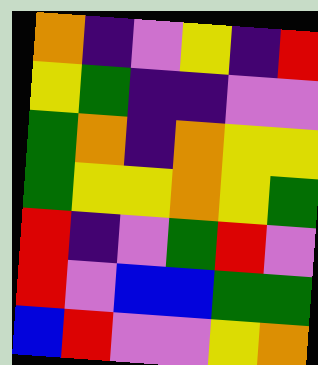[["orange", "indigo", "violet", "yellow", "indigo", "red"], ["yellow", "green", "indigo", "indigo", "violet", "violet"], ["green", "orange", "indigo", "orange", "yellow", "yellow"], ["green", "yellow", "yellow", "orange", "yellow", "green"], ["red", "indigo", "violet", "green", "red", "violet"], ["red", "violet", "blue", "blue", "green", "green"], ["blue", "red", "violet", "violet", "yellow", "orange"]]